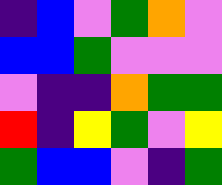[["indigo", "blue", "violet", "green", "orange", "violet"], ["blue", "blue", "green", "violet", "violet", "violet"], ["violet", "indigo", "indigo", "orange", "green", "green"], ["red", "indigo", "yellow", "green", "violet", "yellow"], ["green", "blue", "blue", "violet", "indigo", "green"]]